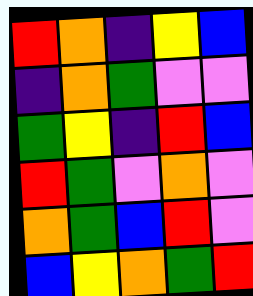[["red", "orange", "indigo", "yellow", "blue"], ["indigo", "orange", "green", "violet", "violet"], ["green", "yellow", "indigo", "red", "blue"], ["red", "green", "violet", "orange", "violet"], ["orange", "green", "blue", "red", "violet"], ["blue", "yellow", "orange", "green", "red"]]